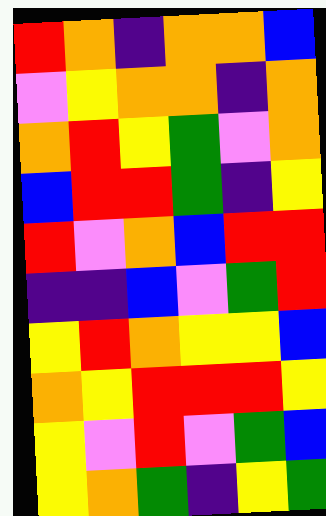[["red", "orange", "indigo", "orange", "orange", "blue"], ["violet", "yellow", "orange", "orange", "indigo", "orange"], ["orange", "red", "yellow", "green", "violet", "orange"], ["blue", "red", "red", "green", "indigo", "yellow"], ["red", "violet", "orange", "blue", "red", "red"], ["indigo", "indigo", "blue", "violet", "green", "red"], ["yellow", "red", "orange", "yellow", "yellow", "blue"], ["orange", "yellow", "red", "red", "red", "yellow"], ["yellow", "violet", "red", "violet", "green", "blue"], ["yellow", "orange", "green", "indigo", "yellow", "green"]]